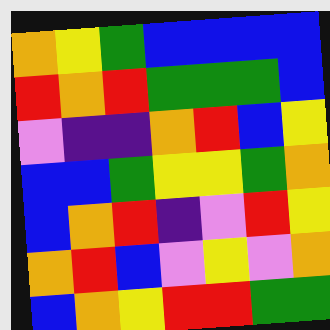[["orange", "yellow", "green", "blue", "blue", "blue", "blue"], ["red", "orange", "red", "green", "green", "green", "blue"], ["violet", "indigo", "indigo", "orange", "red", "blue", "yellow"], ["blue", "blue", "green", "yellow", "yellow", "green", "orange"], ["blue", "orange", "red", "indigo", "violet", "red", "yellow"], ["orange", "red", "blue", "violet", "yellow", "violet", "orange"], ["blue", "orange", "yellow", "red", "red", "green", "green"]]